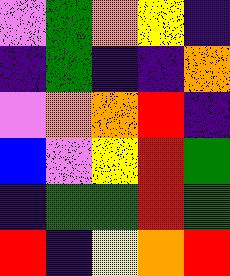[["violet", "green", "orange", "yellow", "indigo"], ["indigo", "green", "indigo", "indigo", "orange"], ["violet", "orange", "orange", "red", "indigo"], ["blue", "violet", "yellow", "red", "green"], ["indigo", "green", "green", "red", "green"], ["red", "indigo", "yellow", "orange", "red"]]